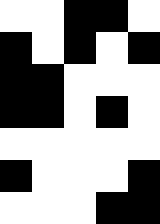[["white", "white", "black", "black", "white"], ["black", "white", "black", "white", "black"], ["black", "black", "white", "white", "white"], ["black", "black", "white", "black", "white"], ["white", "white", "white", "white", "white"], ["black", "white", "white", "white", "black"], ["white", "white", "white", "black", "black"]]